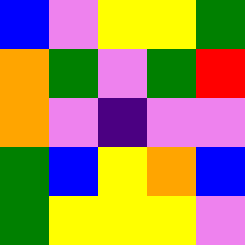[["blue", "violet", "yellow", "yellow", "green"], ["orange", "green", "violet", "green", "red"], ["orange", "violet", "indigo", "violet", "violet"], ["green", "blue", "yellow", "orange", "blue"], ["green", "yellow", "yellow", "yellow", "violet"]]